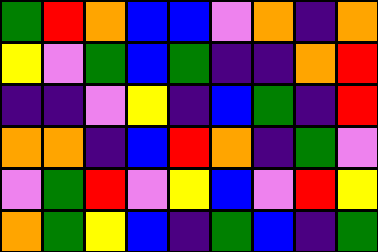[["green", "red", "orange", "blue", "blue", "violet", "orange", "indigo", "orange"], ["yellow", "violet", "green", "blue", "green", "indigo", "indigo", "orange", "red"], ["indigo", "indigo", "violet", "yellow", "indigo", "blue", "green", "indigo", "red"], ["orange", "orange", "indigo", "blue", "red", "orange", "indigo", "green", "violet"], ["violet", "green", "red", "violet", "yellow", "blue", "violet", "red", "yellow"], ["orange", "green", "yellow", "blue", "indigo", "green", "blue", "indigo", "green"]]